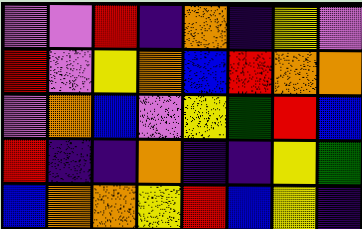[["violet", "violet", "red", "indigo", "orange", "indigo", "yellow", "violet"], ["red", "violet", "yellow", "orange", "blue", "red", "orange", "orange"], ["violet", "orange", "blue", "violet", "yellow", "green", "red", "blue"], ["red", "indigo", "indigo", "orange", "indigo", "indigo", "yellow", "green"], ["blue", "orange", "orange", "yellow", "red", "blue", "yellow", "indigo"]]